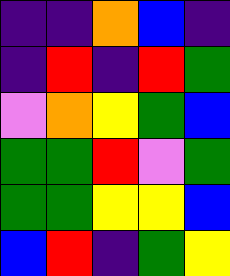[["indigo", "indigo", "orange", "blue", "indigo"], ["indigo", "red", "indigo", "red", "green"], ["violet", "orange", "yellow", "green", "blue"], ["green", "green", "red", "violet", "green"], ["green", "green", "yellow", "yellow", "blue"], ["blue", "red", "indigo", "green", "yellow"]]